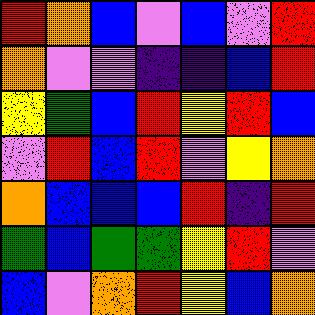[["red", "orange", "blue", "violet", "blue", "violet", "red"], ["orange", "violet", "violet", "indigo", "indigo", "blue", "red"], ["yellow", "green", "blue", "red", "yellow", "red", "blue"], ["violet", "red", "blue", "red", "violet", "yellow", "orange"], ["orange", "blue", "blue", "blue", "red", "indigo", "red"], ["green", "blue", "green", "green", "yellow", "red", "violet"], ["blue", "violet", "orange", "red", "yellow", "blue", "orange"]]